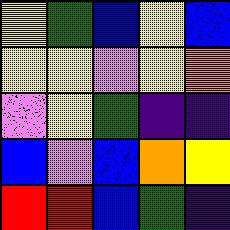[["yellow", "green", "blue", "yellow", "blue"], ["yellow", "yellow", "violet", "yellow", "orange"], ["violet", "yellow", "green", "indigo", "indigo"], ["blue", "violet", "blue", "orange", "yellow"], ["red", "red", "blue", "green", "indigo"]]